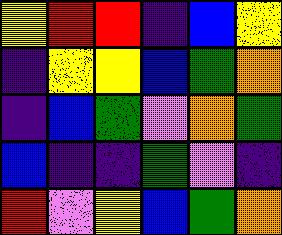[["yellow", "red", "red", "indigo", "blue", "yellow"], ["indigo", "yellow", "yellow", "blue", "green", "orange"], ["indigo", "blue", "green", "violet", "orange", "green"], ["blue", "indigo", "indigo", "green", "violet", "indigo"], ["red", "violet", "yellow", "blue", "green", "orange"]]